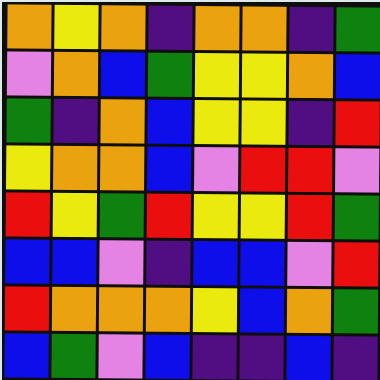[["orange", "yellow", "orange", "indigo", "orange", "orange", "indigo", "green"], ["violet", "orange", "blue", "green", "yellow", "yellow", "orange", "blue"], ["green", "indigo", "orange", "blue", "yellow", "yellow", "indigo", "red"], ["yellow", "orange", "orange", "blue", "violet", "red", "red", "violet"], ["red", "yellow", "green", "red", "yellow", "yellow", "red", "green"], ["blue", "blue", "violet", "indigo", "blue", "blue", "violet", "red"], ["red", "orange", "orange", "orange", "yellow", "blue", "orange", "green"], ["blue", "green", "violet", "blue", "indigo", "indigo", "blue", "indigo"]]